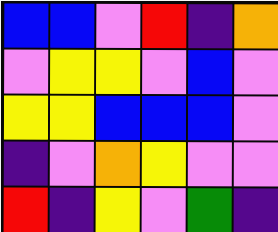[["blue", "blue", "violet", "red", "indigo", "orange"], ["violet", "yellow", "yellow", "violet", "blue", "violet"], ["yellow", "yellow", "blue", "blue", "blue", "violet"], ["indigo", "violet", "orange", "yellow", "violet", "violet"], ["red", "indigo", "yellow", "violet", "green", "indigo"]]